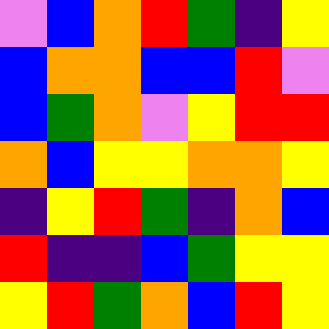[["violet", "blue", "orange", "red", "green", "indigo", "yellow"], ["blue", "orange", "orange", "blue", "blue", "red", "violet"], ["blue", "green", "orange", "violet", "yellow", "red", "red"], ["orange", "blue", "yellow", "yellow", "orange", "orange", "yellow"], ["indigo", "yellow", "red", "green", "indigo", "orange", "blue"], ["red", "indigo", "indigo", "blue", "green", "yellow", "yellow"], ["yellow", "red", "green", "orange", "blue", "red", "yellow"]]